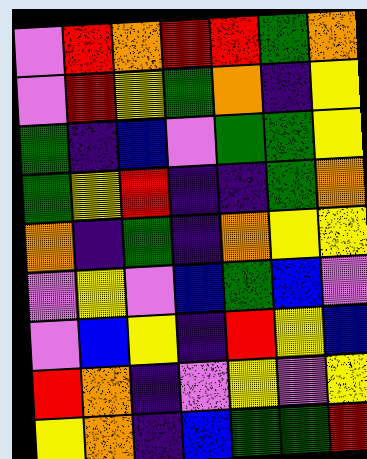[["violet", "red", "orange", "red", "red", "green", "orange"], ["violet", "red", "yellow", "green", "orange", "indigo", "yellow"], ["green", "indigo", "blue", "violet", "green", "green", "yellow"], ["green", "yellow", "red", "indigo", "indigo", "green", "orange"], ["orange", "indigo", "green", "indigo", "orange", "yellow", "yellow"], ["violet", "yellow", "violet", "blue", "green", "blue", "violet"], ["violet", "blue", "yellow", "indigo", "red", "yellow", "blue"], ["red", "orange", "indigo", "violet", "yellow", "violet", "yellow"], ["yellow", "orange", "indigo", "blue", "green", "green", "red"]]